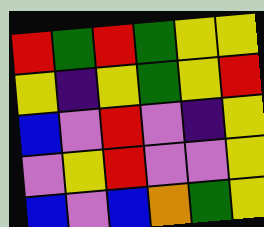[["red", "green", "red", "green", "yellow", "yellow"], ["yellow", "indigo", "yellow", "green", "yellow", "red"], ["blue", "violet", "red", "violet", "indigo", "yellow"], ["violet", "yellow", "red", "violet", "violet", "yellow"], ["blue", "violet", "blue", "orange", "green", "yellow"]]